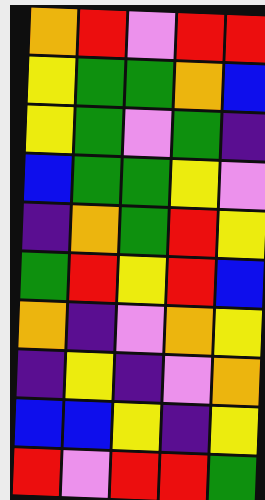[["orange", "red", "violet", "red", "red"], ["yellow", "green", "green", "orange", "blue"], ["yellow", "green", "violet", "green", "indigo"], ["blue", "green", "green", "yellow", "violet"], ["indigo", "orange", "green", "red", "yellow"], ["green", "red", "yellow", "red", "blue"], ["orange", "indigo", "violet", "orange", "yellow"], ["indigo", "yellow", "indigo", "violet", "orange"], ["blue", "blue", "yellow", "indigo", "yellow"], ["red", "violet", "red", "red", "green"]]